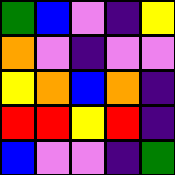[["green", "blue", "violet", "indigo", "yellow"], ["orange", "violet", "indigo", "violet", "violet"], ["yellow", "orange", "blue", "orange", "indigo"], ["red", "red", "yellow", "red", "indigo"], ["blue", "violet", "violet", "indigo", "green"]]